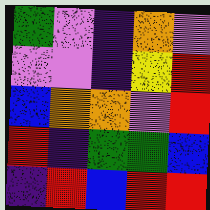[["green", "violet", "indigo", "orange", "violet"], ["violet", "violet", "indigo", "yellow", "red"], ["blue", "orange", "orange", "violet", "red"], ["red", "indigo", "green", "green", "blue"], ["indigo", "red", "blue", "red", "red"]]